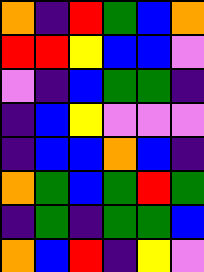[["orange", "indigo", "red", "green", "blue", "orange"], ["red", "red", "yellow", "blue", "blue", "violet"], ["violet", "indigo", "blue", "green", "green", "indigo"], ["indigo", "blue", "yellow", "violet", "violet", "violet"], ["indigo", "blue", "blue", "orange", "blue", "indigo"], ["orange", "green", "blue", "green", "red", "green"], ["indigo", "green", "indigo", "green", "green", "blue"], ["orange", "blue", "red", "indigo", "yellow", "violet"]]